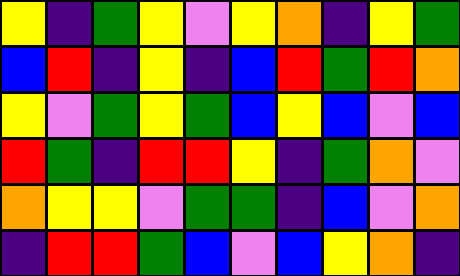[["yellow", "indigo", "green", "yellow", "violet", "yellow", "orange", "indigo", "yellow", "green"], ["blue", "red", "indigo", "yellow", "indigo", "blue", "red", "green", "red", "orange"], ["yellow", "violet", "green", "yellow", "green", "blue", "yellow", "blue", "violet", "blue"], ["red", "green", "indigo", "red", "red", "yellow", "indigo", "green", "orange", "violet"], ["orange", "yellow", "yellow", "violet", "green", "green", "indigo", "blue", "violet", "orange"], ["indigo", "red", "red", "green", "blue", "violet", "blue", "yellow", "orange", "indigo"]]